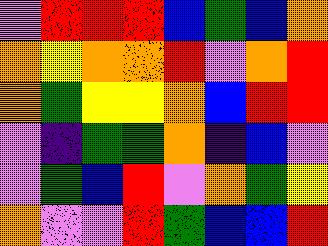[["violet", "red", "red", "red", "blue", "green", "blue", "orange"], ["orange", "yellow", "orange", "orange", "red", "violet", "orange", "red"], ["orange", "green", "yellow", "yellow", "orange", "blue", "red", "red"], ["violet", "indigo", "green", "green", "orange", "indigo", "blue", "violet"], ["violet", "green", "blue", "red", "violet", "orange", "green", "yellow"], ["orange", "violet", "violet", "red", "green", "blue", "blue", "red"]]